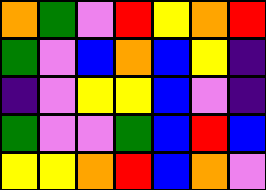[["orange", "green", "violet", "red", "yellow", "orange", "red"], ["green", "violet", "blue", "orange", "blue", "yellow", "indigo"], ["indigo", "violet", "yellow", "yellow", "blue", "violet", "indigo"], ["green", "violet", "violet", "green", "blue", "red", "blue"], ["yellow", "yellow", "orange", "red", "blue", "orange", "violet"]]